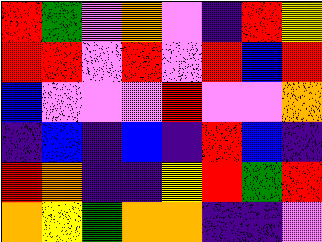[["red", "green", "violet", "orange", "violet", "indigo", "red", "yellow"], ["red", "red", "violet", "red", "violet", "red", "blue", "red"], ["blue", "violet", "violet", "violet", "red", "violet", "violet", "orange"], ["indigo", "blue", "indigo", "blue", "indigo", "red", "blue", "indigo"], ["red", "orange", "indigo", "indigo", "yellow", "red", "green", "red"], ["orange", "yellow", "green", "orange", "orange", "indigo", "indigo", "violet"]]